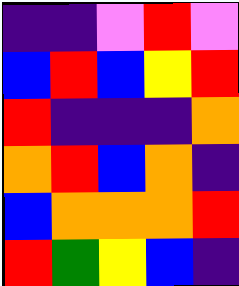[["indigo", "indigo", "violet", "red", "violet"], ["blue", "red", "blue", "yellow", "red"], ["red", "indigo", "indigo", "indigo", "orange"], ["orange", "red", "blue", "orange", "indigo"], ["blue", "orange", "orange", "orange", "red"], ["red", "green", "yellow", "blue", "indigo"]]